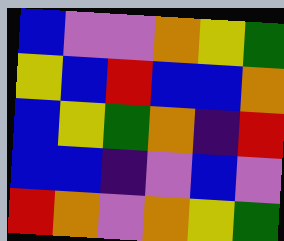[["blue", "violet", "violet", "orange", "yellow", "green"], ["yellow", "blue", "red", "blue", "blue", "orange"], ["blue", "yellow", "green", "orange", "indigo", "red"], ["blue", "blue", "indigo", "violet", "blue", "violet"], ["red", "orange", "violet", "orange", "yellow", "green"]]